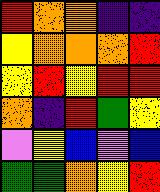[["red", "orange", "orange", "indigo", "indigo"], ["yellow", "orange", "orange", "orange", "red"], ["yellow", "red", "yellow", "red", "red"], ["orange", "indigo", "red", "green", "yellow"], ["violet", "yellow", "blue", "violet", "blue"], ["green", "green", "orange", "yellow", "red"]]